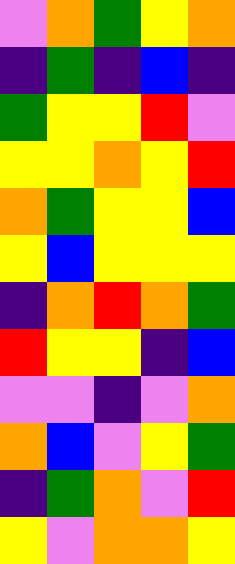[["violet", "orange", "green", "yellow", "orange"], ["indigo", "green", "indigo", "blue", "indigo"], ["green", "yellow", "yellow", "red", "violet"], ["yellow", "yellow", "orange", "yellow", "red"], ["orange", "green", "yellow", "yellow", "blue"], ["yellow", "blue", "yellow", "yellow", "yellow"], ["indigo", "orange", "red", "orange", "green"], ["red", "yellow", "yellow", "indigo", "blue"], ["violet", "violet", "indigo", "violet", "orange"], ["orange", "blue", "violet", "yellow", "green"], ["indigo", "green", "orange", "violet", "red"], ["yellow", "violet", "orange", "orange", "yellow"]]